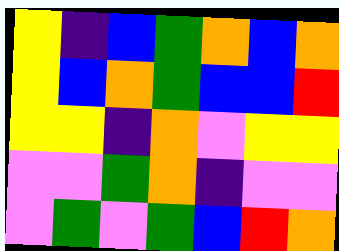[["yellow", "indigo", "blue", "green", "orange", "blue", "orange"], ["yellow", "blue", "orange", "green", "blue", "blue", "red"], ["yellow", "yellow", "indigo", "orange", "violet", "yellow", "yellow"], ["violet", "violet", "green", "orange", "indigo", "violet", "violet"], ["violet", "green", "violet", "green", "blue", "red", "orange"]]